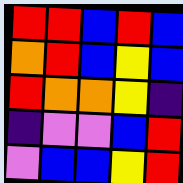[["red", "red", "blue", "red", "blue"], ["orange", "red", "blue", "yellow", "blue"], ["red", "orange", "orange", "yellow", "indigo"], ["indigo", "violet", "violet", "blue", "red"], ["violet", "blue", "blue", "yellow", "red"]]